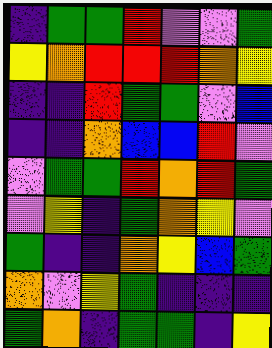[["indigo", "green", "green", "red", "violet", "violet", "green"], ["yellow", "orange", "red", "red", "red", "orange", "yellow"], ["indigo", "indigo", "red", "green", "green", "violet", "blue"], ["indigo", "indigo", "orange", "blue", "blue", "red", "violet"], ["violet", "green", "green", "red", "orange", "red", "green"], ["violet", "yellow", "indigo", "green", "orange", "yellow", "violet"], ["green", "indigo", "indigo", "orange", "yellow", "blue", "green"], ["orange", "violet", "yellow", "green", "indigo", "indigo", "indigo"], ["green", "orange", "indigo", "green", "green", "indigo", "yellow"]]